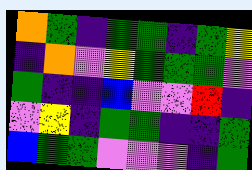[["orange", "green", "indigo", "green", "green", "indigo", "green", "yellow"], ["indigo", "orange", "violet", "yellow", "green", "green", "green", "violet"], ["green", "indigo", "indigo", "blue", "violet", "violet", "red", "indigo"], ["violet", "yellow", "indigo", "green", "green", "indigo", "indigo", "green"], ["blue", "green", "green", "violet", "violet", "violet", "indigo", "green"]]